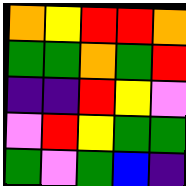[["orange", "yellow", "red", "red", "orange"], ["green", "green", "orange", "green", "red"], ["indigo", "indigo", "red", "yellow", "violet"], ["violet", "red", "yellow", "green", "green"], ["green", "violet", "green", "blue", "indigo"]]